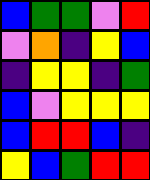[["blue", "green", "green", "violet", "red"], ["violet", "orange", "indigo", "yellow", "blue"], ["indigo", "yellow", "yellow", "indigo", "green"], ["blue", "violet", "yellow", "yellow", "yellow"], ["blue", "red", "red", "blue", "indigo"], ["yellow", "blue", "green", "red", "red"]]